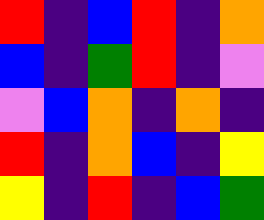[["red", "indigo", "blue", "red", "indigo", "orange"], ["blue", "indigo", "green", "red", "indigo", "violet"], ["violet", "blue", "orange", "indigo", "orange", "indigo"], ["red", "indigo", "orange", "blue", "indigo", "yellow"], ["yellow", "indigo", "red", "indigo", "blue", "green"]]